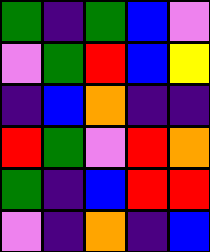[["green", "indigo", "green", "blue", "violet"], ["violet", "green", "red", "blue", "yellow"], ["indigo", "blue", "orange", "indigo", "indigo"], ["red", "green", "violet", "red", "orange"], ["green", "indigo", "blue", "red", "red"], ["violet", "indigo", "orange", "indigo", "blue"]]